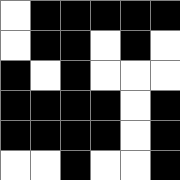[["white", "black", "black", "black", "black", "black"], ["white", "black", "black", "white", "black", "white"], ["black", "white", "black", "white", "white", "white"], ["black", "black", "black", "black", "white", "black"], ["black", "black", "black", "black", "white", "black"], ["white", "white", "black", "white", "white", "black"]]